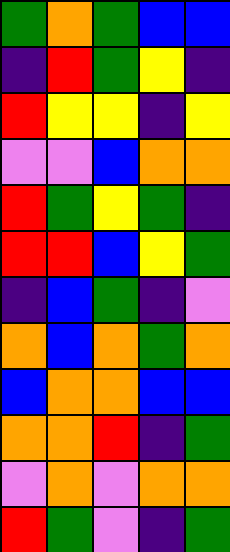[["green", "orange", "green", "blue", "blue"], ["indigo", "red", "green", "yellow", "indigo"], ["red", "yellow", "yellow", "indigo", "yellow"], ["violet", "violet", "blue", "orange", "orange"], ["red", "green", "yellow", "green", "indigo"], ["red", "red", "blue", "yellow", "green"], ["indigo", "blue", "green", "indigo", "violet"], ["orange", "blue", "orange", "green", "orange"], ["blue", "orange", "orange", "blue", "blue"], ["orange", "orange", "red", "indigo", "green"], ["violet", "orange", "violet", "orange", "orange"], ["red", "green", "violet", "indigo", "green"]]